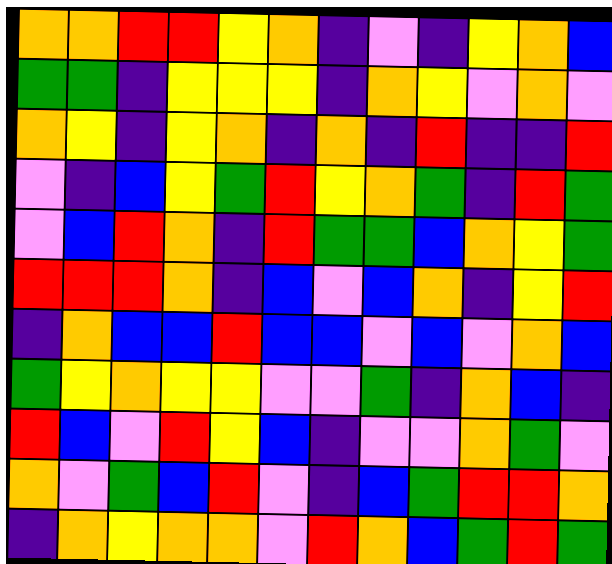[["orange", "orange", "red", "red", "yellow", "orange", "indigo", "violet", "indigo", "yellow", "orange", "blue"], ["green", "green", "indigo", "yellow", "yellow", "yellow", "indigo", "orange", "yellow", "violet", "orange", "violet"], ["orange", "yellow", "indigo", "yellow", "orange", "indigo", "orange", "indigo", "red", "indigo", "indigo", "red"], ["violet", "indigo", "blue", "yellow", "green", "red", "yellow", "orange", "green", "indigo", "red", "green"], ["violet", "blue", "red", "orange", "indigo", "red", "green", "green", "blue", "orange", "yellow", "green"], ["red", "red", "red", "orange", "indigo", "blue", "violet", "blue", "orange", "indigo", "yellow", "red"], ["indigo", "orange", "blue", "blue", "red", "blue", "blue", "violet", "blue", "violet", "orange", "blue"], ["green", "yellow", "orange", "yellow", "yellow", "violet", "violet", "green", "indigo", "orange", "blue", "indigo"], ["red", "blue", "violet", "red", "yellow", "blue", "indigo", "violet", "violet", "orange", "green", "violet"], ["orange", "violet", "green", "blue", "red", "violet", "indigo", "blue", "green", "red", "red", "orange"], ["indigo", "orange", "yellow", "orange", "orange", "violet", "red", "orange", "blue", "green", "red", "green"]]